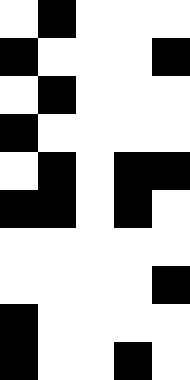[["white", "black", "white", "white", "white"], ["black", "white", "white", "white", "black"], ["white", "black", "white", "white", "white"], ["black", "white", "white", "white", "white"], ["white", "black", "white", "black", "black"], ["black", "black", "white", "black", "white"], ["white", "white", "white", "white", "white"], ["white", "white", "white", "white", "black"], ["black", "white", "white", "white", "white"], ["black", "white", "white", "black", "white"]]